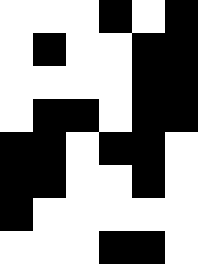[["white", "white", "white", "black", "white", "black"], ["white", "black", "white", "white", "black", "black"], ["white", "white", "white", "white", "black", "black"], ["white", "black", "black", "white", "black", "black"], ["black", "black", "white", "black", "black", "white"], ["black", "black", "white", "white", "black", "white"], ["black", "white", "white", "white", "white", "white"], ["white", "white", "white", "black", "black", "white"]]